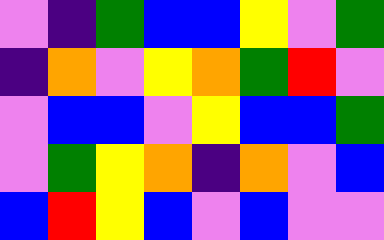[["violet", "indigo", "green", "blue", "blue", "yellow", "violet", "green"], ["indigo", "orange", "violet", "yellow", "orange", "green", "red", "violet"], ["violet", "blue", "blue", "violet", "yellow", "blue", "blue", "green"], ["violet", "green", "yellow", "orange", "indigo", "orange", "violet", "blue"], ["blue", "red", "yellow", "blue", "violet", "blue", "violet", "violet"]]